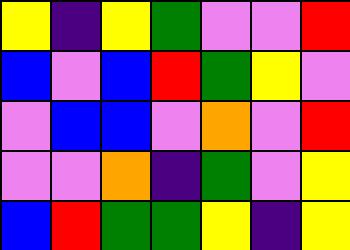[["yellow", "indigo", "yellow", "green", "violet", "violet", "red"], ["blue", "violet", "blue", "red", "green", "yellow", "violet"], ["violet", "blue", "blue", "violet", "orange", "violet", "red"], ["violet", "violet", "orange", "indigo", "green", "violet", "yellow"], ["blue", "red", "green", "green", "yellow", "indigo", "yellow"]]